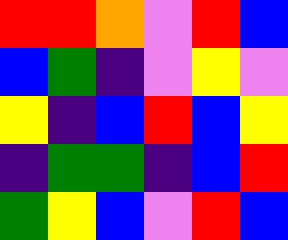[["red", "red", "orange", "violet", "red", "blue"], ["blue", "green", "indigo", "violet", "yellow", "violet"], ["yellow", "indigo", "blue", "red", "blue", "yellow"], ["indigo", "green", "green", "indigo", "blue", "red"], ["green", "yellow", "blue", "violet", "red", "blue"]]